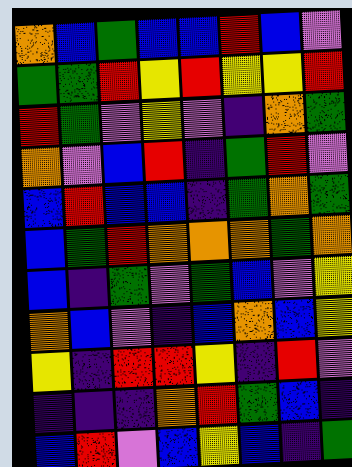[["orange", "blue", "green", "blue", "blue", "red", "blue", "violet"], ["green", "green", "red", "yellow", "red", "yellow", "yellow", "red"], ["red", "green", "violet", "yellow", "violet", "indigo", "orange", "green"], ["orange", "violet", "blue", "red", "indigo", "green", "red", "violet"], ["blue", "red", "blue", "blue", "indigo", "green", "orange", "green"], ["blue", "green", "red", "orange", "orange", "orange", "green", "orange"], ["blue", "indigo", "green", "violet", "green", "blue", "violet", "yellow"], ["orange", "blue", "violet", "indigo", "blue", "orange", "blue", "yellow"], ["yellow", "indigo", "red", "red", "yellow", "indigo", "red", "violet"], ["indigo", "indigo", "indigo", "orange", "red", "green", "blue", "indigo"], ["blue", "red", "violet", "blue", "yellow", "blue", "indigo", "green"]]